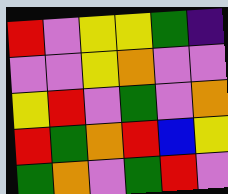[["red", "violet", "yellow", "yellow", "green", "indigo"], ["violet", "violet", "yellow", "orange", "violet", "violet"], ["yellow", "red", "violet", "green", "violet", "orange"], ["red", "green", "orange", "red", "blue", "yellow"], ["green", "orange", "violet", "green", "red", "violet"]]